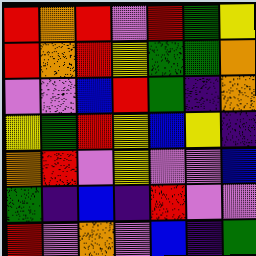[["red", "orange", "red", "violet", "red", "green", "yellow"], ["red", "orange", "red", "yellow", "green", "green", "orange"], ["violet", "violet", "blue", "red", "green", "indigo", "orange"], ["yellow", "green", "red", "yellow", "blue", "yellow", "indigo"], ["orange", "red", "violet", "yellow", "violet", "violet", "blue"], ["green", "indigo", "blue", "indigo", "red", "violet", "violet"], ["red", "violet", "orange", "violet", "blue", "indigo", "green"]]